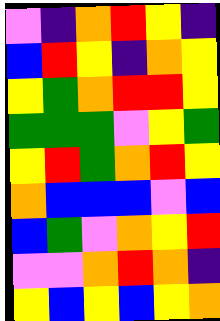[["violet", "indigo", "orange", "red", "yellow", "indigo"], ["blue", "red", "yellow", "indigo", "orange", "yellow"], ["yellow", "green", "orange", "red", "red", "yellow"], ["green", "green", "green", "violet", "yellow", "green"], ["yellow", "red", "green", "orange", "red", "yellow"], ["orange", "blue", "blue", "blue", "violet", "blue"], ["blue", "green", "violet", "orange", "yellow", "red"], ["violet", "violet", "orange", "red", "orange", "indigo"], ["yellow", "blue", "yellow", "blue", "yellow", "orange"]]